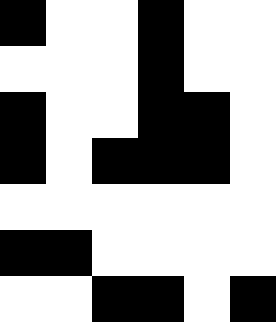[["black", "white", "white", "black", "white", "white"], ["white", "white", "white", "black", "white", "white"], ["black", "white", "white", "black", "black", "white"], ["black", "white", "black", "black", "black", "white"], ["white", "white", "white", "white", "white", "white"], ["black", "black", "white", "white", "white", "white"], ["white", "white", "black", "black", "white", "black"]]